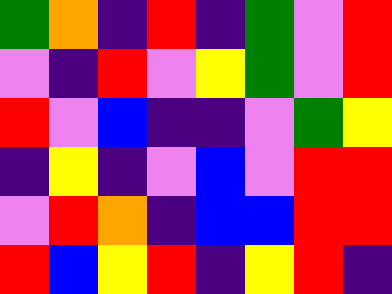[["green", "orange", "indigo", "red", "indigo", "green", "violet", "red"], ["violet", "indigo", "red", "violet", "yellow", "green", "violet", "red"], ["red", "violet", "blue", "indigo", "indigo", "violet", "green", "yellow"], ["indigo", "yellow", "indigo", "violet", "blue", "violet", "red", "red"], ["violet", "red", "orange", "indigo", "blue", "blue", "red", "red"], ["red", "blue", "yellow", "red", "indigo", "yellow", "red", "indigo"]]